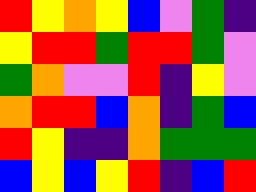[["red", "yellow", "orange", "yellow", "blue", "violet", "green", "indigo"], ["yellow", "red", "red", "green", "red", "red", "green", "violet"], ["green", "orange", "violet", "violet", "red", "indigo", "yellow", "violet"], ["orange", "red", "red", "blue", "orange", "indigo", "green", "blue"], ["red", "yellow", "indigo", "indigo", "orange", "green", "green", "green"], ["blue", "yellow", "blue", "yellow", "red", "indigo", "blue", "red"]]